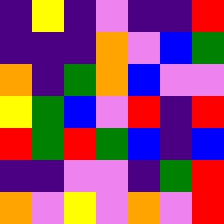[["indigo", "yellow", "indigo", "violet", "indigo", "indigo", "red"], ["indigo", "indigo", "indigo", "orange", "violet", "blue", "green"], ["orange", "indigo", "green", "orange", "blue", "violet", "violet"], ["yellow", "green", "blue", "violet", "red", "indigo", "red"], ["red", "green", "red", "green", "blue", "indigo", "blue"], ["indigo", "indigo", "violet", "violet", "indigo", "green", "red"], ["orange", "violet", "yellow", "violet", "orange", "violet", "red"]]